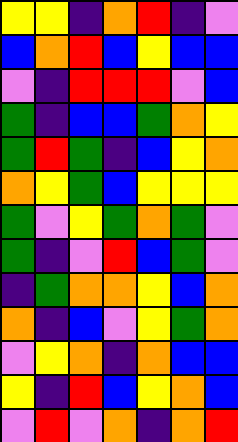[["yellow", "yellow", "indigo", "orange", "red", "indigo", "violet"], ["blue", "orange", "red", "blue", "yellow", "blue", "blue"], ["violet", "indigo", "red", "red", "red", "violet", "blue"], ["green", "indigo", "blue", "blue", "green", "orange", "yellow"], ["green", "red", "green", "indigo", "blue", "yellow", "orange"], ["orange", "yellow", "green", "blue", "yellow", "yellow", "yellow"], ["green", "violet", "yellow", "green", "orange", "green", "violet"], ["green", "indigo", "violet", "red", "blue", "green", "violet"], ["indigo", "green", "orange", "orange", "yellow", "blue", "orange"], ["orange", "indigo", "blue", "violet", "yellow", "green", "orange"], ["violet", "yellow", "orange", "indigo", "orange", "blue", "blue"], ["yellow", "indigo", "red", "blue", "yellow", "orange", "blue"], ["violet", "red", "violet", "orange", "indigo", "orange", "red"]]